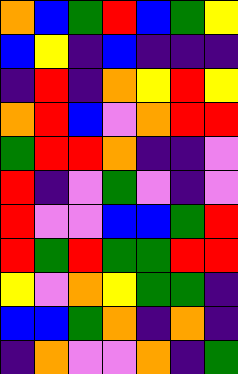[["orange", "blue", "green", "red", "blue", "green", "yellow"], ["blue", "yellow", "indigo", "blue", "indigo", "indigo", "indigo"], ["indigo", "red", "indigo", "orange", "yellow", "red", "yellow"], ["orange", "red", "blue", "violet", "orange", "red", "red"], ["green", "red", "red", "orange", "indigo", "indigo", "violet"], ["red", "indigo", "violet", "green", "violet", "indigo", "violet"], ["red", "violet", "violet", "blue", "blue", "green", "red"], ["red", "green", "red", "green", "green", "red", "red"], ["yellow", "violet", "orange", "yellow", "green", "green", "indigo"], ["blue", "blue", "green", "orange", "indigo", "orange", "indigo"], ["indigo", "orange", "violet", "violet", "orange", "indigo", "green"]]